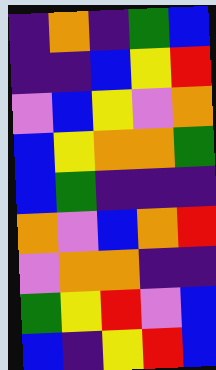[["indigo", "orange", "indigo", "green", "blue"], ["indigo", "indigo", "blue", "yellow", "red"], ["violet", "blue", "yellow", "violet", "orange"], ["blue", "yellow", "orange", "orange", "green"], ["blue", "green", "indigo", "indigo", "indigo"], ["orange", "violet", "blue", "orange", "red"], ["violet", "orange", "orange", "indigo", "indigo"], ["green", "yellow", "red", "violet", "blue"], ["blue", "indigo", "yellow", "red", "blue"]]